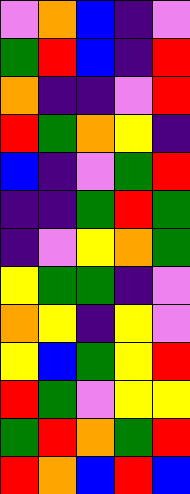[["violet", "orange", "blue", "indigo", "violet"], ["green", "red", "blue", "indigo", "red"], ["orange", "indigo", "indigo", "violet", "red"], ["red", "green", "orange", "yellow", "indigo"], ["blue", "indigo", "violet", "green", "red"], ["indigo", "indigo", "green", "red", "green"], ["indigo", "violet", "yellow", "orange", "green"], ["yellow", "green", "green", "indigo", "violet"], ["orange", "yellow", "indigo", "yellow", "violet"], ["yellow", "blue", "green", "yellow", "red"], ["red", "green", "violet", "yellow", "yellow"], ["green", "red", "orange", "green", "red"], ["red", "orange", "blue", "red", "blue"]]